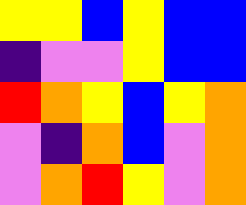[["yellow", "yellow", "blue", "yellow", "blue", "blue"], ["indigo", "violet", "violet", "yellow", "blue", "blue"], ["red", "orange", "yellow", "blue", "yellow", "orange"], ["violet", "indigo", "orange", "blue", "violet", "orange"], ["violet", "orange", "red", "yellow", "violet", "orange"]]